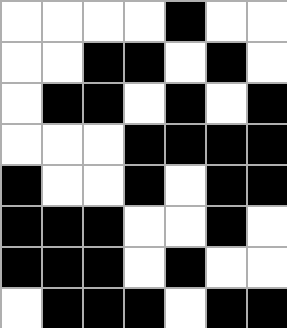[["white", "white", "white", "white", "black", "white", "white"], ["white", "white", "black", "black", "white", "black", "white"], ["white", "black", "black", "white", "black", "white", "black"], ["white", "white", "white", "black", "black", "black", "black"], ["black", "white", "white", "black", "white", "black", "black"], ["black", "black", "black", "white", "white", "black", "white"], ["black", "black", "black", "white", "black", "white", "white"], ["white", "black", "black", "black", "white", "black", "black"]]